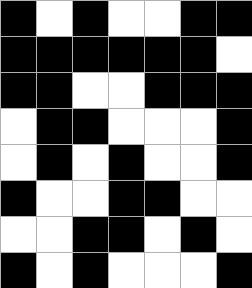[["black", "white", "black", "white", "white", "black", "black"], ["black", "black", "black", "black", "black", "black", "white"], ["black", "black", "white", "white", "black", "black", "black"], ["white", "black", "black", "white", "white", "white", "black"], ["white", "black", "white", "black", "white", "white", "black"], ["black", "white", "white", "black", "black", "white", "white"], ["white", "white", "black", "black", "white", "black", "white"], ["black", "white", "black", "white", "white", "white", "black"]]